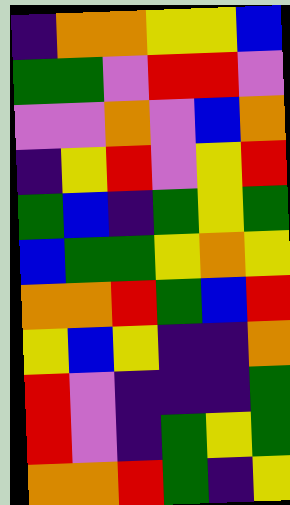[["indigo", "orange", "orange", "yellow", "yellow", "blue"], ["green", "green", "violet", "red", "red", "violet"], ["violet", "violet", "orange", "violet", "blue", "orange"], ["indigo", "yellow", "red", "violet", "yellow", "red"], ["green", "blue", "indigo", "green", "yellow", "green"], ["blue", "green", "green", "yellow", "orange", "yellow"], ["orange", "orange", "red", "green", "blue", "red"], ["yellow", "blue", "yellow", "indigo", "indigo", "orange"], ["red", "violet", "indigo", "indigo", "indigo", "green"], ["red", "violet", "indigo", "green", "yellow", "green"], ["orange", "orange", "red", "green", "indigo", "yellow"]]